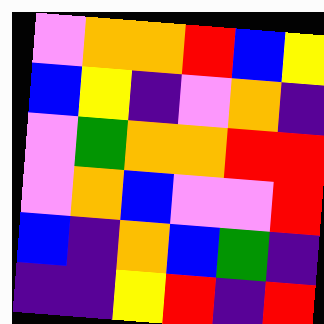[["violet", "orange", "orange", "red", "blue", "yellow"], ["blue", "yellow", "indigo", "violet", "orange", "indigo"], ["violet", "green", "orange", "orange", "red", "red"], ["violet", "orange", "blue", "violet", "violet", "red"], ["blue", "indigo", "orange", "blue", "green", "indigo"], ["indigo", "indigo", "yellow", "red", "indigo", "red"]]